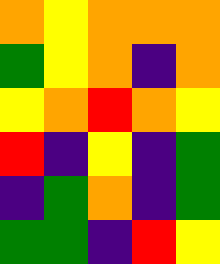[["orange", "yellow", "orange", "orange", "orange"], ["green", "yellow", "orange", "indigo", "orange"], ["yellow", "orange", "red", "orange", "yellow"], ["red", "indigo", "yellow", "indigo", "green"], ["indigo", "green", "orange", "indigo", "green"], ["green", "green", "indigo", "red", "yellow"]]